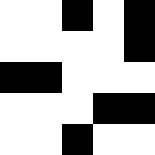[["white", "white", "black", "white", "black"], ["white", "white", "white", "white", "black"], ["black", "black", "white", "white", "white"], ["white", "white", "white", "black", "black"], ["white", "white", "black", "white", "white"]]